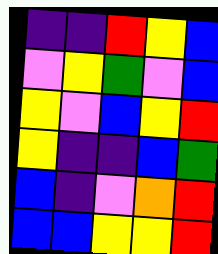[["indigo", "indigo", "red", "yellow", "blue"], ["violet", "yellow", "green", "violet", "blue"], ["yellow", "violet", "blue", "yellow", "red"], ["yellow", "indigo", "indigo", "blue", "green"], ["blue", "indigo", "violet", "orange", "red"], ["blue", "blue", "yellow", "yellow", "red"]]